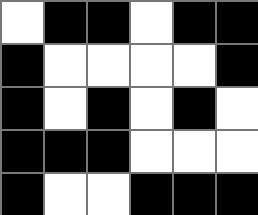[["white", "black", "black", "white", "black", "black"], ["black", "white", "white", "white", "white", "black"], ["black", "white", "black", "white", "black", "white"], ["black", "black", "black", "white", "white", "white"], ["black", "white", "white", "black", "black", "black"]]